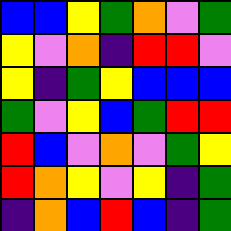[["blue", "blue", "yellow", "green", "orange", "violet", "green"], ["yellow", "violet", "orange", "indigo", "red", "red", "violet"], ["yellow", "indigo", "green", "yellow", "blue", "blue", "blue"], ["green", "violet", "yellow", "blue", "green", "red", "red"], ["red", "blue", "violet", "orange", "violet", "green", "yellow"], ["red", "orange", "yellow", "violet", "yellow", "indigo", "green"], ["indigo", "orange", "blue", "red", "blue", "indigo", "green"]]